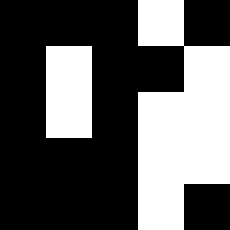[["black", "black", "black", "white", "black"], ["black", "white", "black", "black", "white"], ["black", "white", "black", "white", "white"], ["black", "black", "black", "white", "white"], ["black", "black", "black", "white", "black"]]